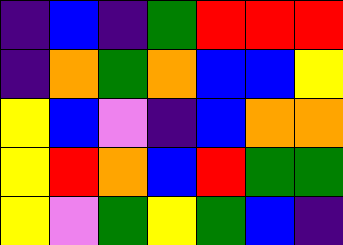[["indigo", "blue", "indigo", "green", "red", "red", "red"], ["indigo", "orange", "green", "orange", "blue", "blue", "yellow"], ["yellow", "blue", "violet", "indigo", "blue", "orange", "orange"], ["yellow", "red", "orange", "blue", "red", "green", "green"], ["yellow", "violet", "green", "yellow", "green", "blue", "indigo"]]